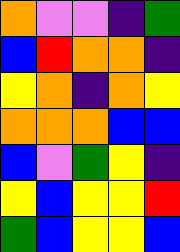[["orange", "violet", "violet", "indigo", "green"], ["blue", "red", "orange", "orange", "indigo"], ["yellow", "orange", "indigo", "orange", "yellow"], ["orange", "orange", "orange", "blue", "blue"], ["blue", "violet", "green", "yellow", "indigo"], ["yellow", "blue", "yellow", "yellow", "red"], ["green", "blue", "yellow", "yellow", "blue"]]